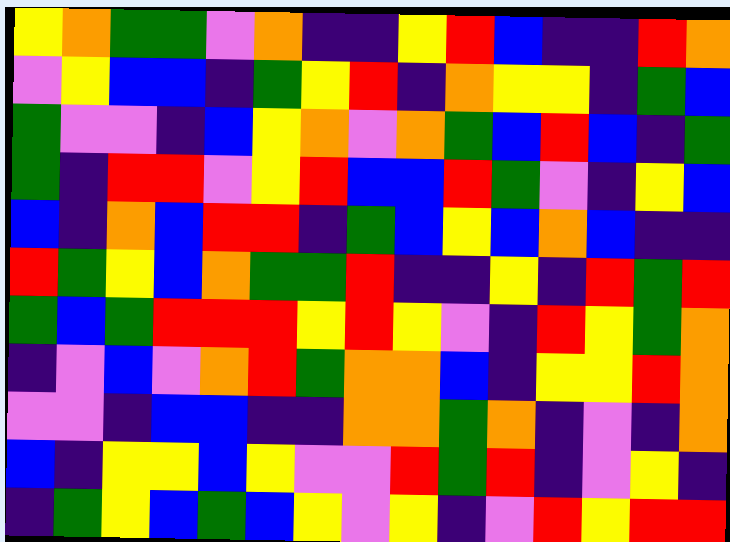[["yellow", "orange", "green", "green", "violet", "orange", "indigo", "indigo", "yellow", "red", "blue", "indigo", "indigo", "red", "orange"], ["violet", "yellow", "blue", "blue", "indigo", "green", "yellow", "red", "indigo", "orange", "yellow", "yellow", "indigo", "green", "blue"], ["green", "violet", "violet", "indigo", "blue", "yellow", "orange", "violet", "orange", "green", "blue", "red", "blue", "indigo", "green"], ["green", "indigo", "red", "red", "violet", "yellow", "red", "blue", "blue", "red", "green", "violet", "indigo", "yellow", "blue"], ["blue", "indigo", "orange", "blue", "red", "red", "indigo", "green", "blue", "yellow", "blue", "orange", "blue", "indigo", "indigo"], ["red", "green", "yellow", "blue", "orange", "green", "green", "red", "indigo", "indigo", "yellow", "indigo", "red", "green", "red"], ["green", "blue", "green", "red", "red", "red", "yellow", "red", "yellow", "violet", "indigo", "red", "yellow", "green", "orange"], ["indigo", "violet", "blue", "violet", "orange", "red", "green", "orange", "orange", "blue", "indigo", "yellow", "yellow", "red", "orange"], ["violet", "violet", "indigo", "blue", "blue", "indigo", "indigo", "orange", "orange", "green", "orange", "indigo", "violet", "indigo", "orange"], ["blue", "indigo", "yellow", "yellow", "blue", "yellow", "violet", "violet", "red", "green", "red", "indigo", "violet", "yellow", "indigo"], ["indigo", "green", "yellow", "blue", "green", "blue", "yellow", "violet", "yellow", "indigo", "violet", "red", "yellow", "red", "red"]]